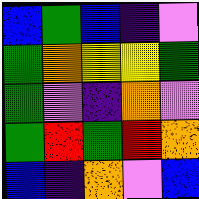[["blue", "green", "blue", "indigo", "violet"], ["green", "orange", "yellow", "yellow", "green"], ["green", "violet", "indigo", "orange", "violet"], ["green", "red", "green", "red", "orange"], ["blue", "indigo", "orange", "violet", "blue"]]